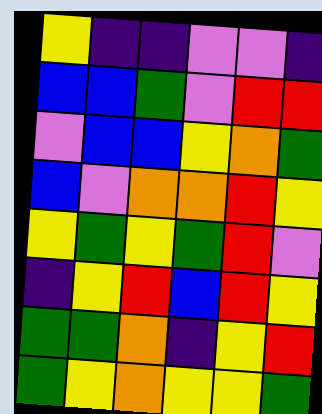[["yellow", "indigo", "indigo", "violet", "violet", "indigo"], ["blue", "blue", "green", "violet", "red", "red"], ["violet", "blue", "blue", "yellow", "orange", "green"], ["blue", "violet", "orange", "orange", "red", "yellow"], ["yellow", "green", "yellow", "green", "red", "violet"], ["indigo", "yellow", "red", "blue", "red", "yellow"], ["green", "green", "orange", "indigo", "yellow", "red"], ["green", "yellow", "orange", "yellow", "yellow", "green"]]